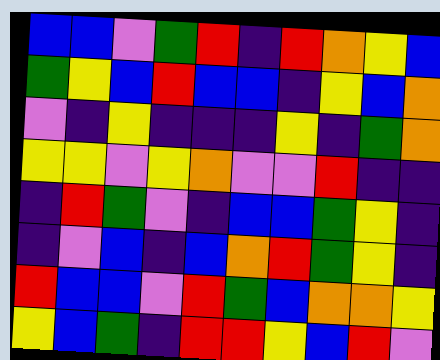[["blue", "blue", "violet", "green", "red", "indigo", "red", "orange", "yellow", "blue"], ["green", "yellow", "blue", "red", "blue", "blue", "indigo", "yellow", "blue", "orange"], ["violet", "indigo", "yellow", "indigo", "indigo", "indigo", "yellow", "indigo", "green", "orange"], ["yellow", "yellow", "violet", "yellow", "orange", "violet", "violet", "red", "indigo", "indigo"], ["indigo", "red", "green", "violet", "indigo", "blue", "blue", "green", "yellow", "indigo"], ["indigo", "violet", "blue", "indigo", "blue", "orange", "red", "green", "yellow", "indigo"], ["red", "blue", "blue", "violet", "red", "green", "blue", "orange", "orange", "yellow"], ["yellow", "blue", "green", "indigo", "red", "red", "yellow", "blue", "red", "violet"]]